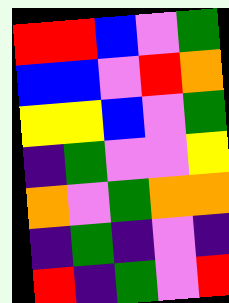[["red", "red", "blue", "violet", "green"], ["blue", "blue", "violet", "red", "orange"], ["yellow", "yellow", "blue", "violet", "green"], ["indigo", "green", "violet", "violet", "yellow"], ["orange", "violet", "green", "orange", "orange"], ["indigo", "green", "indigo", "violet", "indigo"], ["red", "indigo", "green", "violet", "red"]]